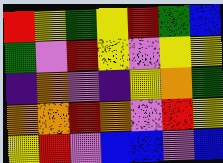[["red", "yellow", "green", "yellow", "red", "green", "blue"], ["green", "violet", "red", "yellow", "violet", "yellow", "yellow"], ["indigo", "orange", "violet", "indigo", "yellow", "orange", "green"], ["orange", "orange", "red", "orange", "violet", "red", "yellow"], ["yellow", "red", "violet", "blue", "blue", "violet", "blue"]]